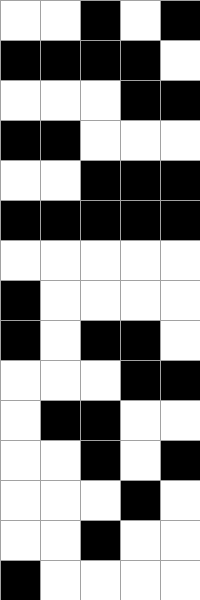[["white", "white", "black", "white", "black"], ["black", "black", "black", "black", "white"], ["white", "white", "white", "black", "black"], ["black", "black", "white", "white", "white"], ["white", "white", "black", "black", "black"], ["black", "black", "black", "black", "black"], ["white", "white", "white", "white", "white"], ["black", "white", "white", "white", "white"], ["black", "white", "black", "black", "white"], ["white", "white", "white", "black", "black"], ["white", "black", "black", "white", "white"], ["white", "white", "black", "white", "black"], ["white", "white", "white", "black", "white"], ["white", "white", "black", "white", "white"], ["black", "white", "white", "white", "white"]]